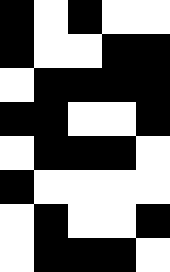[["black", "white", "black", "white", "white"], ["black", "white", "white", "black", "black"], ["white", "black", "black", "black", "black"], ["black", "black", "white", "white", "black"], ["white", "black", "black", "black", "white"], ["black", "white", "white", "white", "white"], ["white", "black", "white", "white", "black"], ["white", "black", "black", "black", "white"]]